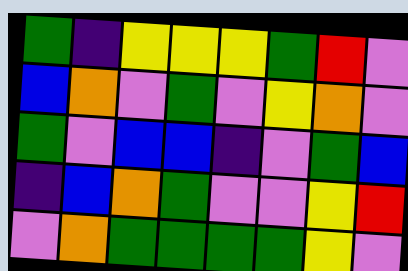[["green", "indigo", "yellow", "yellow", "yellow", "green", "red", "violet"], ["blue", "orange", "violet", "green", "violet", "yellow", "orange", "violet"], ["green", "violet", "blue", "blue", "indigo", "violet", "green", "blue"], ["indigo", "blue", "orange", "green", "violet", "violet", "yellow", "red"], ["violet", "orange", "green", "green", "green", "green", "yellow", "violet"]]